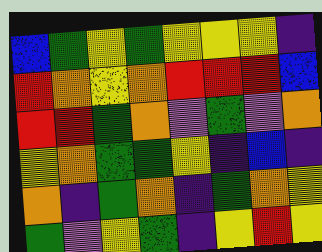[["blue", "green", "yellow", "green", "yellow", "yellow", "yellow", "indigo"], ["red", "orange", "yellow", "orange", "red", "red", "red", "blue"], ["red", "red", "green", "orange", "violet", "green", "violet", "orange"], ["yellow", "orange", "green", "green", "yellow", "indigo", "blue", "indigo"], ["orange", "indigo", "green", "orange", "indigo", "green", "orange", "yellow"], ["green", "violet", "yellow", "green", "indigo", "yellow", "red", "yellow"]]